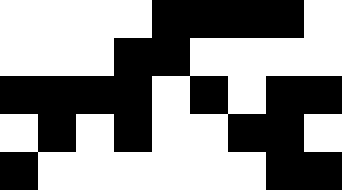[["white", "white", "white", "white", "black", "black", "black", "black", "white"], ["white", "white", "white", "black", "black", "white", "white", "white", "white"], ["black", "black", "black", "black", "white", "black", "white", "black", "black"], ["white", "black", "white", "black", "white", "white", "black", "black", "white"], ["black", "white", "white", "white", "white", "white", "white", "black", "black"]]